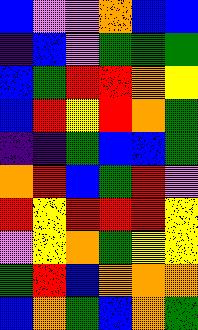[["blue", "violet", "violet", "orange", "blue", "blue"], ["indigo", "blue", "violet", "green", "green", "green"], ["blue", "green", "red", "red", "orange", "yellow"], ["blue", "red", "yellow", "red", "orange", "green"], ["indigo", "indigo", "green", "blue", "blue", "green"], ["orange", "red", "blue", "green", "red", "violet"], ["red", "yellow", "red", "red", "red", "yellow"], ["violet", "yellow", "orange", "green", "yellow", "yellow"], ["green", "red", "blue", "orange", "orange", "orange"], ["blue", "orange", "green", "blue", "orange", "green"]]